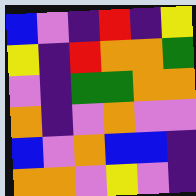[["blue", "violet", "indigo", "red", "indigo", "yellow"], ["yellow", "indigo", "red", "orange", "orange", "green"], ["violet", "indigo", "green", "green", "orange", "orange"], ["orange", "indigo", "violet", "orange", "violet", "violet"], ["blue", "violet", "orange", "blue", "blue", "indigo"], ["orange", "orange", "violet", "yellow", "violet", "indigo"]]